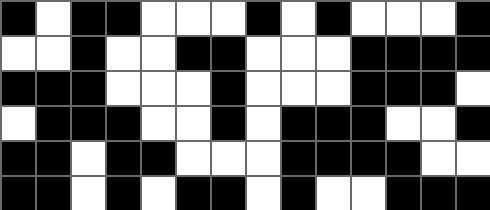[["black", "white", "black", "black", "white", "white", "white", "black", "white", "black", "white", "white", "white", "black"], ["white", "white", "black", "white", "white", "black", "black", "white", "white", "white", "black", "black", "black", "black"], ["black", "black", "black", "white", "white", "white", "black", "white", "white", "white", "black", "black", "black", "white"], ["white", "black", "black", "black", "white", "white", "black", "white", "black", "black", "black", "white", "white", "black"], ["black", "black", "white", "black", "black", "white", "white", "white", "black", "black", "black", "black", "white", "white"], ["black", "black", "white", "black", "white", "black", "black", "white", "black", "white", "white", "black", "black", "black"]]